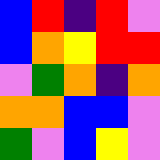[["blue", "red", "indigo", "red", "violet"], ["blue", "orange", "yellow", "red", "red"], ["violet", "green", "orange", "indigo", "orange"], ["orange", "orange", "blue", "blue", "violet"], ["green", "violet", "blue", "yellow", "violet"]]